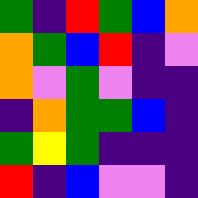[["green", "indigo", "red", "green", "blue", "orange"], ["orange", "green", "blue", "red", "indigo", "violet"], ["orange", "violet", "green", "violet", "indigo", "indigo"], ["indigo", "orange", "green", "green", "blue", "indigo"], ["green", "yellow", "green", "indigo", "indigo", "indigo"], ["red", "indigo", "blue", "violet", "violet", "indigo"]]